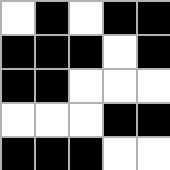[["white", "black", "white", "black", "black"], ["black", "black", "black", "white", "black"], ["black", "black", "white", "white", "white"], ["white", "white", "white", "black", "black"], ["black", "black", "black", "white", "white"]]